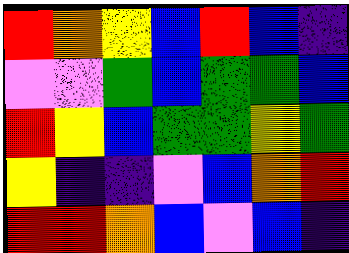[["red", "orange", "yellow", "blue", "red", "blue", "indigo"], ["violet", "violet", "green", "blue", "green", "green", "blue"], ["red", "yellow", "blue", "green", "green", "yellow", "green"], ["yellow", "indigo", "indigo", "violet", "blue", "orange", "red"], ["red", "red", "orange", "blue", "violet", "blue", "indigo"]]